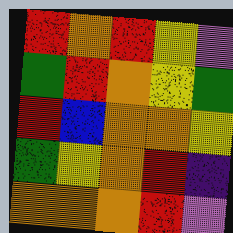[["red", "orange", "red", "yellow", "violet"], ["green", "red", "orange", "yellow", "green"], ["red", "blue", "orange", "orange", "yellow"], ["green", "yellow", "orange", "red", "indigo"], ["orange", "orange", "orange", "red", "violet"]]